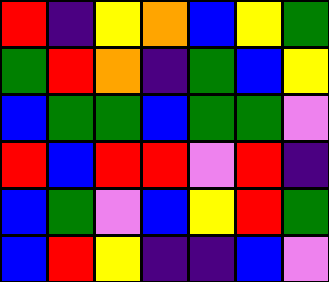[["red", "indigo", "yellow", "orange", "blue", "yellow", "green"], ["green", "red", "orange", "indigo", "green", "blue", "yellow"], ["blue", "green", "green", "blue", "green", "green", "violet"], ["red", "blue", "red", "red", "violet", "red", "indigo"], ["blue", "green", "violet", "blue", "yellow", "red", "green"], ["blue", "red", "yellow", "indigo", "indigo", "blue", "violet"]]